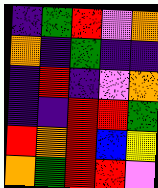[["indigo", "green", "red", "violet", "orange"], ["orange", "indigo", "green", "indigo", "indigo"], ["indigo", "red", "indigo", "violet", "orange"], ["indigo", "indigo", "red", "red", "green"], ["red", "orange", "red", "blue", "yellow"], ["orange", "green", "red", "red", "violet"]]